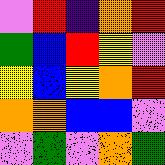[["violet", "red", "indigo", "orange", "red"], ["green", "blue", "red", "yellow", "violet"], ["yellow", "blue", "yellow", "orange", "red"], ["orange", "orange", "blue", "blue", "violet"], ["violet", "green", "violet", "orange", "green"]]